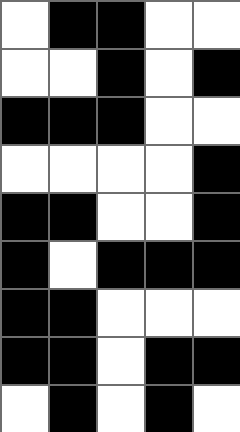[["white", "black", "black", "white", "white"], ["white", "white", "black", "white", "black"], ["black", "black", "black", "white", "white"], ["white", "white", "white", "white", "black"], ["black", "black", "white", "white", "black"], ["black", "white", "black", "black", "black"], ["black", "black", "white", "white", "white"], ["black", "black", "white", "black", "black"], ["white", "black", "white", "black", "white"]]